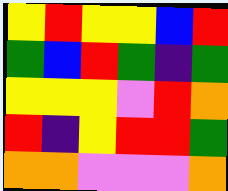[["yellow", "red", "yellow", "yellow", "blue", "red"], ["green", "blue", "red", "green", "indigo", "green"], ["yellow", "yellow", "yellow", "violet", "red", "orange"], ["red", "indigo", "yellow", "red", "red", "green"], ["orange", "orange", "violet", "violet", "violet", "orange"]]